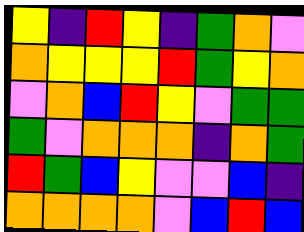[["yellow", "indigo", "red", "yellow", "indigo", "green", "orange", "violet"], ["orange", "yellow", "yellow", "yellow", "red", "green", "yellow", "orange"], ["violet", "orange", "blue", "red", "yellow", "violet", "green", "green"], ["green", "violet", "orange", "orange", "orange", "indigo", "orange", "green"], ["red", "green", "blue", "yellow", "violet", "violet", "blue", "indigo"], ["orange", "orange", "orange", "orange", "violet", "blue", "red", "blue"]]